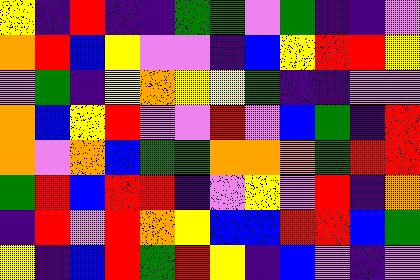[["yellow", "indigo", "red", "indigo", "indigo", "green", "green", "violet", "green", "indigo", "indigo", "violet"], ["orange", "red", "blue", "yellow", "violet", "violet", "indigo", "blue", "yellow", "red", "red", "yellow"], ["violet", "green", "indigo", "yellow", "orange", "yellow", "yellow", "green", "indigo", "indigo", "violet", "violet"], ["orange", "blue", "yellow", "red", "violet", "violet", "red", "violet", "blue", "green", "indigo", "red"], ["orange", "violet", "orange", "blue", "green", "green", "orange", "orange", "orange", "green", "red", "red"], ["green", "red", "blue", "red", "red", "indigo", "violet", "yellow", "violet", "red", "indigo", "orange"], ["indigo", "red", "violet", "red", "orange", "yellow", "blue", "blue", "red", "red", "blue", "green"], ["yellow", "indigo", "blue", "red", "green", "red", "yellow", "indigo", "blue", "violet", "indigo", "violet"]]